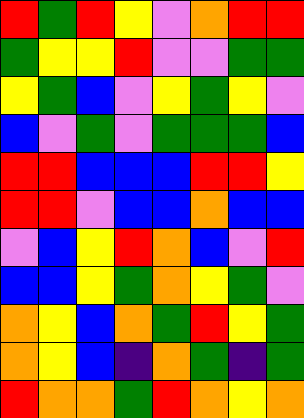[["red", "green", "red", "yellow", "violet", "orange", "red", "red"], ["green", "yellow", "yellow", "red", "violet", "violet", "green", "green"], ["yellow", "green", "blue", "violet", "yellow", "green", "yellow", "violet"], ["blue", "violet", "green", "violet", "green", "green", "green", "blue"], ["red", "red", "blue", "blue", "blue", "red", "red", "yellow"], ["red", "red", "violet", "blue", "blue", "orange", "blue", "blue"], ["violet", "blue", "yellow", "red", "orange", "blue", "violet", "red"], ["blue", "blue", "yellow", "green", "orange", "yellow", "green", "violet"], ["orange", "yellow", "blue", "orange", "green", "red", "yellow", "green"], ["orange", "yellow", "blue", "indigo", "orange", "green", "indigo", "green"], ["red", "orange", "orange", "green", "red", "orange", "yellow", "orange"]]